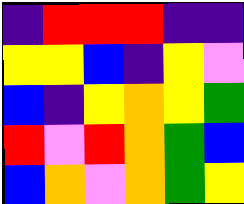[["indigo", "red", "red", "red", "indigo", "indigo"], ["yellow", "yellow", "blue", "indigo", "yellow", "violet"], ["blue", "indigo", "yellow", "orange", "yellow", "green"], ["red", "violet", "red", "orange", "green", "blue"], ["blue", "orange", "violet", "orange", "green", "yellow"]]